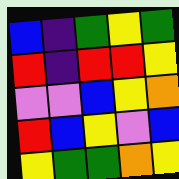[["blue", "indigo", "green", "yellow", "green"], ["red", "indigo", "red", "red", "yellow"], ["violet", "violet", "blue", "yellow", "orange"], ["red", "blue", "yellow", "violet", "blue"], ["yellow", "green", "green", "orange", "yellow"]]